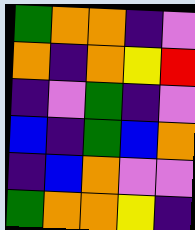[["green", "orange", "orange", "indigo", "violet"], ["orange", "indigo", "orange", "yellow", "red"], ["indigo", "violet", "green", "indigo", "violet"], ["blue", "indigo", "green", "blue", "orange"], ["indigo", "blue", "orange", "violet", "violet"], ["green", "orange", "orange", "yellow", "indigo"]]